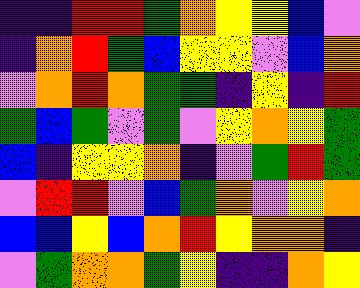[["indigo", "indigo", "red", "red", "green", "orange", "yellow", "yellow", "blue", "violet"], ["indigo", "orange", "red", "green", "blue", "yellow", "yellow", "violet", "blue", "orange"], ["violet", "orange", "red", "orange", "green", "green", "indigo", "yellow", "indigo", "red"], ["green", "blue", "green", "violet", "green", "violet", "yellow", "orange", "yellow", "green"], ["blue", "indigo", "yellow", "yellow", "orange", "indigo", "violet", "green", "red", "green"], ["violet", "red", "red", "violet", "blue", "green", "orange", "violet", "yellow", "orange"], ["blue", "blue", "yellow", "blue", "orange", "red", "yellow", "orange", "orange", "indigo"], ["violet", "green", "orange", "orange", "green", "yellow", "indigo", "indigo", "orange", "yellow"]]